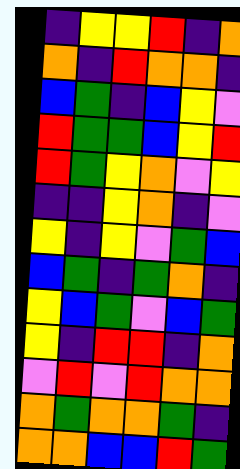[["indigo", "yellow", "yellow", "red", "indigo", "orange"], ["orange", "indigo", "red", "orange", "orange", "indigo"], ["blue", "green", "indigo", "blue", "yellow", "violet"], ["red", "green", "green", "blue", "yellow", "red"], ["red", "green", "yellow", "orange", "violet", "yellow"], ["indigo", "indigo", "yellow", "orange", "indigo", "violet"], ["yellow", "indigo", "yellow", "violet", "green", "blue"], ["blue", "green", "indigo", "green", "orange", "indigo"], ["yellow", "blue", "green", "violet", "blue", "green"], ["yellow", "indigo", "red", "red", "indigo", "orange"], ["violet", "red", "violet", "red", "orange", "orange"], ["orange", "green", "orange", "orange", "green", "indigo"], ["orange", "orange", "blue", "blue", "red", "green"]]